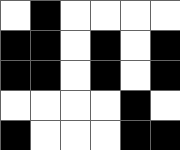[["white", "black", "white", "white", "white", "white"], ["black", "black", "white", "black", "white", "black"], ["black", "black", "white", "black", "white", "black"], ["white", "white", "white", "white", "black", "white"], ["black", "white", "white", "white", "black", "black"]]